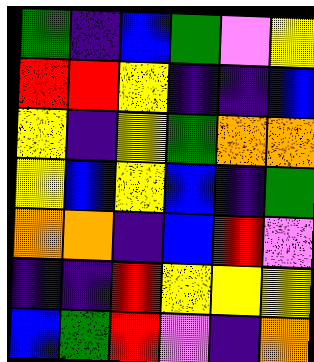[["green", "indigo", "blue", "green", "violet", "yellow"], ["red", "red", "yellow", "indigo", "indigo", "blue"], ["yellow", "indigo", "yellow", "green", "orange", "orange"], ["yellow", "blue", "yellow", "blue", "indigo", "green"], ["orange", "orange", "indigo", "blue", "red", "violet"], ["indigo", "indigo", "red", "yellow", "yellow", "yellow"], ["blue", "green", "red", "violet", "indigo", "orange"]]